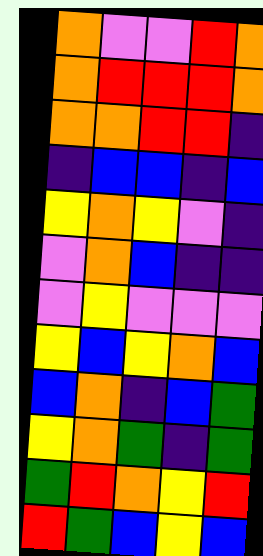[["orange", "violet", "violet", "red", "orange"], ["orange", "red", "red", "red", "orange"], ["orange", "orange", "red", "red", "indigo"], ["indigo", "blue", "blue", "indigo", "blue"], ["yellow", "orange", "yellow", "violet", "indigo"], ["violet", "orange", "blue", "indigo", "indigo"], ["violet", "yellow", "violet", "violet", "violet"], ["yellow", "blue", "yellow", "orange", "blue"], ["blue", "orange", "indigo", "blue", "green"], ["yellow", "orange", "green", "indigo", "green"], ["green", "red", "orange", "yellow", "red"], ["red", "green", "blue", "yellow", "blue"]]